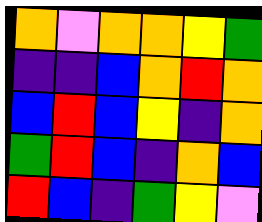[["orange", "violet", "orange", "orange", "yellow", "green"], ["indigo", "indigo", "blue", "orange", "red", "orange"], ["blue", "red", "blue", "yellow", "indigo", "orange"], ["green", "red", "blue", "indigo", "orange", "blue"], ["red", "blue", "indigo", "green", "yellow", "violet"]]